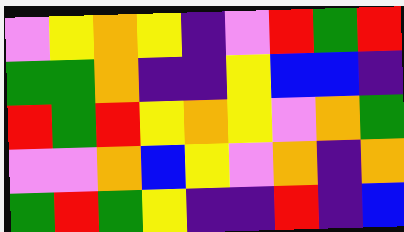[["violet", "yellow", "orange", "yellow", "indigo", "violet", "red", "green", "red"], ["green", "green", "orange", "indigo", "indigo", "yellow", "blue", "blue", "indigo"], ["red", "green", "red", "yellow", "orange", "yellow", "violet", "orange", "green"], ["violet", "violet", "orange", "blue", "yellow", "violet", "orange", "indigo", "orange"], ["green", "red", "green", "yellow", "indigo", "indigo", "red", "indigo", "blue"]]